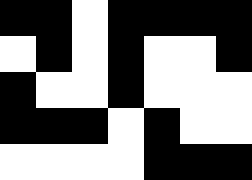[["black", "black", "white", "black", "black", "black", "black"], ["white", "black", "white", "black", "white", "white", "black"], ["black", "white", "white", "black", "white", "white", "white"], ["black", "black", "black", "white", "black", "white", "white"], ["white", "white", "white", "white", "black", "black", "black"]]